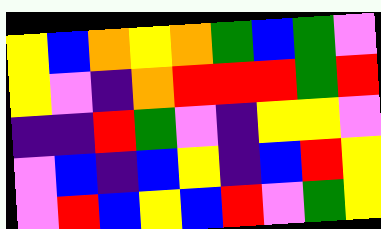[["yellow", "blue", "orange", "yellow", "orange", "green", "blue", "green", "violet"], ["yellow", "violet", "indigo", "orange", "red", "red", "red", "green", "red"], ["indigo", "indigo", "red", "green", "violet", "indigo", "yellow", "yellow", "violet"], ["violet", "blue", "indigo", "blue", "yellow", "indigo", "blue", "red", "yellow"], ["violet", "red", "blue", "yellow", "blue", "red", "violet", "green", "yellow"]]